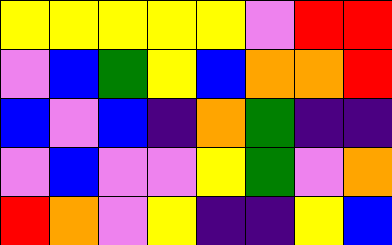[["yellow", "yellow", "yellow", "yellow", "yellow", "violet", "red", "red"], ["violet", "blue", "green", "yellow", "blue", "orange", "orange", "red"], ["blue", "violet", "blue", "indigo", "orange", "green", "indigo", "indigo"], ["violet", "blue", "violet", "violet", "yellow", "green", "violet", "orange"], ["red", "orange", "violet", "yellow", "indigo", "indigo", "yellow", "blue"]]